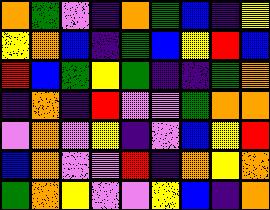[["orange", "green", "violet", "indigo", "orange", "green", "blue", "indigo", "yellow"], ["yellow", "orange", "blue", "indigo", "green", "blue", "yellow", "red", "blue"], ["red", "blue", "green", "yellow", "green", "indigo", "indigo", "green", "orange"], ["indigo", "orange", "indigo", "red", "violet", "violet", "green", "orange", "orange"], ["violet", "orange", "violet", "yellow", "indigo", "violet", "blue", "yellow", "red"], ["blue", "orange", "violet", "violet", "red", "indigo", "orange", "yellow", "orange"], ["green", "orange", "yellow", "violet", "violet", "yellow", "blue", "indigo", "orange"]]